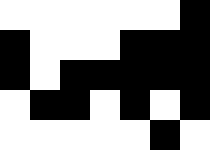[["white", "white", "white", "white", "white", "white", "black"], ["black", "white", "white", "white", "black", "black", "black"], ["black", "white", "black", "black", "black", "black", "black"], ["white", "black", "black", "white", "black", "white", "black"], ["white", "white", "white", "white", "white", "black", "white"]]